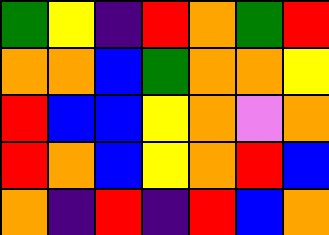[["green", "yellow", "indigo", "red", "orange", "green", "red"], ["orange", "orange", "blue", "green", "orange", "orange", "yellow"], ["red", "blue", "blue", "yellow", "orange", "violet", "orange"], ["red", "orange", "blue", "yellow", "orange", "red", "blue"], ["orange", "indigo", "red", "indigo", "red", "blue", "orange"]]